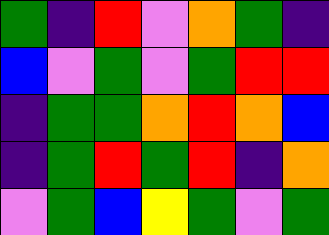[["green", "indigo", "red", "violet", "orange", "green", "indigo"], ["blue", "violet", "green", "violet", "green", "red", "red"], ["indigo", "green", "green", "orange", "red", "orange", "blue"], ["indigo", "green", "red", "green", "red", "indigo", "orange"], ["violet", "green", "blue", "yellow", "green", "violet", "green"]]